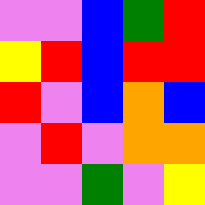[["violet", "violet", "blue", "green", "red"], ["yellow", "red", "blue", "red", "red"], ["red", "violet", "blue", "orange", "blue"], ["violet", "red", "violet", "orange", "orange"], ["violet", "violet", "green", "violet", "yellow"]]